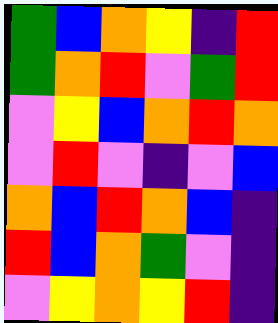[["green", "blue", "orange", "yellow", "indigo", "red"], ["green", "orange", "red", "violet", "green", "red"], ["violet", "yellow", "blue", "orange", "red", "orange"], ["violet", "red", "violet", "indigo", "violet", "blue"], ["orange", "blue", "red", "orange", "blue", "indigo"], ["red", "blue", "orange", "green", "violet", "indigo"], ["violet", "yellow", "orange", "yellow", "red", "indigo"]]